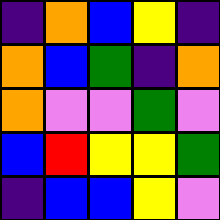[["indigo", "orange", "blue", "yellow", "indigo"], ["orange", "blue", "green", "indigo", "orange"], ["orange", "violet", "violet", "green", "violet"], ["blue", "red", "yellow", "yellow", "green"], ["indigo", "blue", "blue", "yellow", "violet"]]